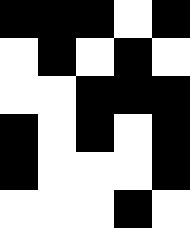[["black", "black", "black", "white", "black"], ["white", "black", "white", "black", "white"], ["white", "white", "black", "black", "black"], ["black", "white", "black", "white", "black"], ["black", "white", "white", "white", "black"], ["white", "white", "white", "black", "white"]]